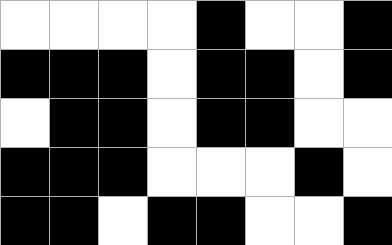[["white", "white", "white", "white", "black", "white", "white", "black"], ["black", "black", "black", "white", "black", "black", "white", "black"], ["white", "black", "black", "white", "black", "black", "white", "white"], ["black", "black", "black", "white", "white", "white", "black", "white"], ["black", "black", "white", "black", "black", "white", "white", "black"]]